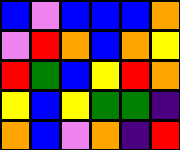[["blue", "violet", "blue", "blue", "blue", "orange"], ["violet", "red", "orange", "blue", "orange", "yellow"], ["red", "green", "blue", "yellow", "red", "orange"], ["yellow", "blue", "yellow", "green", "green", "indigo"], ["orange", "blue", "violet", "orange", "indigo", "red"]]